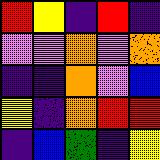[["red", "yellow", "indigo", "red", "indigo"], ["violet", "violet", "orange", "violet", "orange"], ["indigo", "indigo", "orange", "violet", "blue"], ["yellow", "indigo", "orange", "red", "red"], ["indigo", "blue", "green", "indigo", "yellow"]]